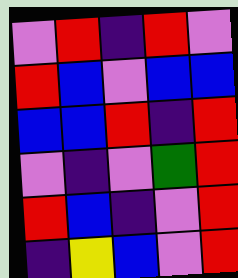[["violet", "red", "indigo", "red", "violet"], ["red", "blue", "violet", "blue", "blue"], ["blue", "blue", "red", "indigo", "red"], ["violet", "indigo", "violet", "green", "red"], ["red", "blue", "indigo", "violet", "red"], ["indigo", "yellow", "blue", "violet", "red"]]